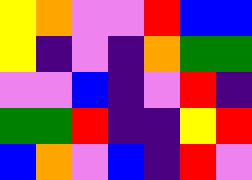[["yellow", "orange", "violet", "violet", "red", "blue", "blue"], ["yellow", "indigo", "violet", "indigo", "orange", "green", "green"], ["violet", "violet", "blue", "indigo", "violet", "red", "indigo"], ["green", "green", "red", "indigo", "indigo", "yellow", "red"], ["blue", "orange", "violet", "blue", "indigo", "red", "violet"]]